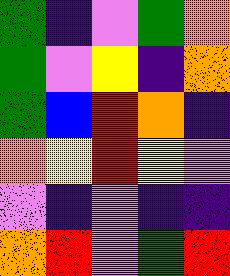[["green", "indigo", "violet", "green", "orange"], ["green", "violet", "yellow", "indigo", "orange"], ["green", "blue", "red", "orange", "indigo"], ["orange", "yellow", "red", "yellow", "violet"], ["violet", "indigo", "violet", "indigo", "indigo"], ["orange", "red", "violet", "green", "red"]]